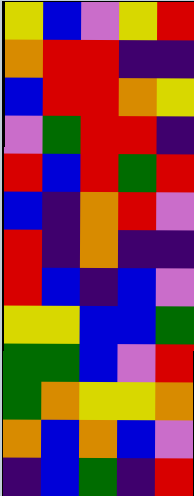[["yellow", "blue", "violet", "yellow", "red"], ["orange", "red", "red", "indigo", "indigo"], ["blue", "red", "red", "orange", "yellow"], ["violet", "green", "red", "red", "indigo"], ["red", "blue", "red", "green", "red"], ["blue", "indigo", "orange", "red", "violet"], ["red", "indigo", "orange", "indigo", "indigo"], ["red", "blue", "indigo", "blue", "violet"], ["yellow", "yellow", "blue", "blue", "green"], ["green", "green", "blue", "violet", "red"], ["green", "orange", "yellow", "yellow", "orange"], ["orange", "blue", "orange", "blue", "violet"], ["indigo", "blue", "green", "indigo", "red"]]